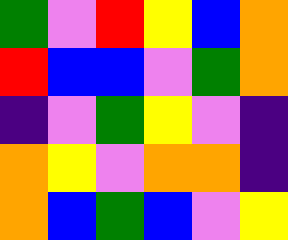[["green", "violet", "red", "yellow", "blue", "orange"], ["red", "blue", "blue", "violet", "green", "orange"], ["indigo", "violet", "green", "yellow", "violet", "indigo"], ["orange", "yellow", "violet", "orange", "orange", "indigo"], ["orange", "blue", "green", "blue", "violet", "yellow"]]